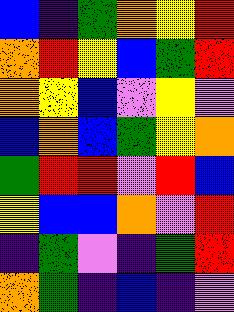[["blue", "indigo", "green", "orange", "yellow", "red"], ["orange", "red", "yellow", "blue", "green", "red"], ["orange", "yellow", "blue", "violet", "yellow", "violet"], ["blue", "orange", "blue", "green", "yellow", "orange"], ["green", "red", "red", "violet", "red", "blue"], ["yellow", "blue", "blue", "orange", "violet", "red"], ["indigo", "green", "violet", "indigo", "green", "red"], ["orange", "green", "indigo", "blue", "indigo", "violet"]]